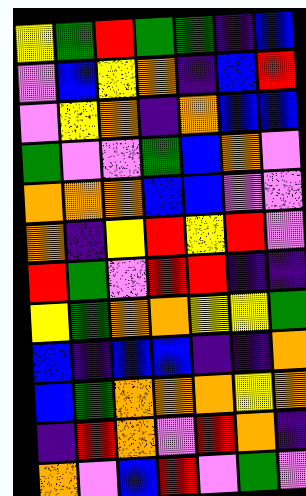[["yellow", "green", "red", "green", "green", "indigo", "blue"], ["violet", "blue", "yellow", "orange", "indigo", "blue", "red"], ["violet", "yellow", "orange", "indigo", "orange", "blue", "blue"], ["green", "violet", "violet", "green", "blue", "orange", "violet"], ["orange", "orange", "orange", "blue", "blue", "violet", "violet"], ["orange", "indigo", "yellow", "red", "yellow", "red", "violet"], ["red", "green", "violet", "red", "red", "indigo", "indigo"], ["yellow", "green", "orange", "orange", "yellow", "yellow", "green"], ["blue", "indigo", "blue", "blue", "indigo", "indigo", "orange"], ["blue", "green", "orange", "orange", "orange", "yellow", "orange"], ["indigo", "red", "orange", "violet", "red", "orange", "indigo"], ["orange", "violet", "blue", "red", "violet", "green", "violet"]]